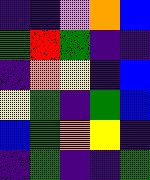[["indigo", "indigo", "violet", "orange", "blue"], ["green", "red", "green", "indigo", "indigo"], ["indigo", "orange", "yellow", "indigo", "blue"], ["yellow", "green", "indigo", "green", "blue"], ["blue", "green", "orange", "yellow", "indigo"], ["indigo", "green", "indigo", "indigo", "green"]]